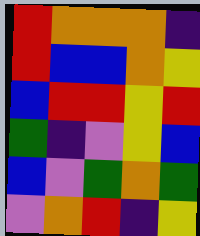[["red", "orange", "orange", "orange", "indigo"], ["red", "blue", "blue", "orange", "yellow"], ["blue", "red", "red", "yellow", "red"], ["green", "indigo", "violet", "yellow", "blue"], ["blue", "violet", "green", "orange", "green"], ["violet", "orange", "red", "indigo", "yellow"]]